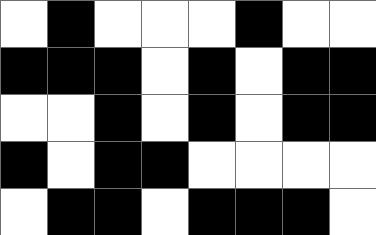[["white", "black", "white", "white", "white", "black", "white", "white"], ["black", "black", "black", "white", "black", "white", "black", "black"], ["white", "white", "black", "white", "black", "white", "black", "black"], ["black", "white", "black", "black", "white", "white", "white", "white"], ["white", "black", "black", "white", "black", "black", "black", "white"]]